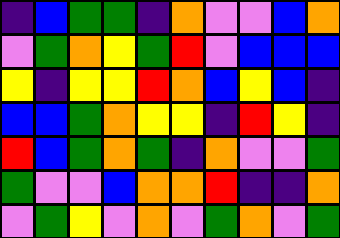[["indigo", "blue", "green", "green", "indigo", "orange", "violet", "violet", "blue", "orange"], ["violet", "green", "orange", "yellow", "green", "red", "violet", "blue", "blue", "blue"], ["yellow", "indigo", "yellow", "yellow", "red", "orange", "blue", "yellow", "blue", "indigo"], ["blue", "blue", "green", "orange", "yellow", "yellow", "indigo", "red", "yellow", "indigo"], ["red", "blue", "green", "orange", "green", "indigo", "orange", "violet", "violet", "green"], ["green", "violet", "violet", "blue", "orange", "orange", "red", "indigo", "indigo", "orange"], ["violet", "green", "yellow", "violet", "orange", "violet", "green", "orange", "violet", "green"]]